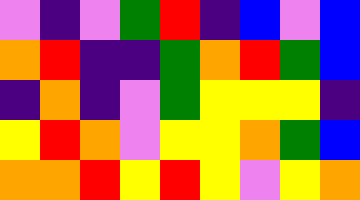[["violet", "indigo", "violet", "green", "red", "indigo", "blue", "violet", "blue"], ["orange", "red", "indigo", "indigo", "green", "orange", "red", "green", "blue"], ["indigo", "orange", "indigo", "violet", "green", "yellow", "yellow", "yellow", "indigo"], ["yellow", "red", "orange", "violet", "yellow", "yellow", "orange", "green", "blue"], ["orange", "orange", "red", "yellow", "red", "yellow", "violet", "yellow", "orange"]]